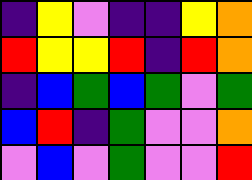[["indigo", "yellow", "violet", "indigo", "indigo", "yellow", "orange"], ["red", "yellow", "yellow", "red", "indigo", "red", "orange"], ["indigo", "blue", "green", "blue", "green", "violet", "green"], ["blue", "red", "indigo", "green", "violet", "violet", "orange"], ["violet", "blue", "violet", "green", "violet", "violet", "red"]]